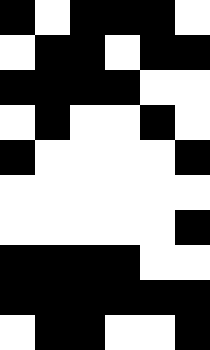[["black", "white", "black", "black", "black", "white"], ["white", "black", "black", "white", "black", "black"], ["black", "black", "black", "black", "white", "white"], ["white", "black", "white", "white", "black", "white"], ["black", "white", "white", "white", "white", "black"], ["white", "white", "white", "white", "white", "white"], ["white", "white", "white", "white", "white", "black"], ["black", "black", "black", "black", "white", "white"], ["black", "black", "black", "black", "black", "black"], ["white", "black", "black", "white", "white", "black"]]